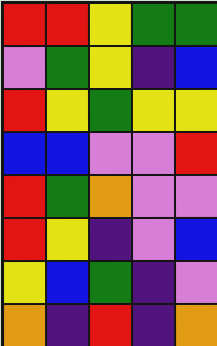[["red", "red", "yellow", "green", "green"], ["violet", "green", "yellow", "indigo", "blue"], ["red", "yellow", "green", "yellow", "yellow"], ["blue", "blue", "violet", "violet", "red"], ["red", "green", "orange", "violet", "violet"], ["red", "yellow", "indigo", "violet", "blue"], ["yellow", "blue", "green", "indigo", "violet"], ["orange", "indigo", "red", "indigo", "orange"]]